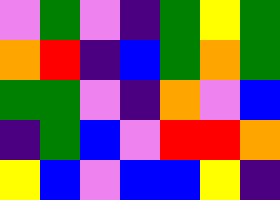[["violet", "green", "violet", "indigo", "green", "yellow", "green"], ["orange", "red", "indigo", "blue", "green", "orange", "green"], ["green", "green", "violet", "indigo", "orange", "violet", "blue"], ["indigo", "green", "blue", "violet", "red", "red", "orange"], ["yellow", "blue", "violet", "blue", "blue", "yellow", "indigo"]]